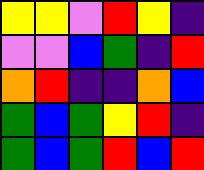[["yellow", "yellow", "violet", "red", "yellow", "indigo"], ["violet", "violet", "blue", "green", "indigo", "red"], ["orange", "red", "indigo", "indigo", "orange", "blue"], ["green", "blue", "green", "yellow", "red", "indigo"], ["green", "blue", "green", "red", "blue", "red"]]